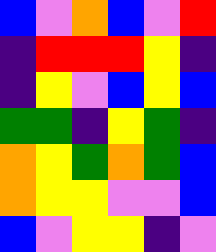[["blue", "violet", "orange", "blue", "violet", "red"], ["indigo", "red", "red", "red", "yellow", "indigo"], ["indigo", "yellow", "violet", "blue", "yellow", "blue"], ["green", "green", "indigo", "yellow", "green", "indigo"], ["orange", "yellow", "green", "orange", "green", "blue"], ["orange", "yellow", "yellow", "violet", "violet", "blue"], ["blue", "violet", "yellow", "yellow", "indigo", "violet"]]